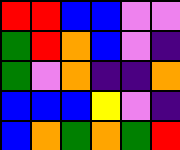[["red", "red", "blue", "blue", "violet", "violet"], ["green", "red", "orange", "blue", "violet", "indigo"], ["green", "violet", "orange", "indigo", "indigo", "orange"], ["blue", "blue", "blue", "yellow", "violet", "indigo"], ["blue", "orange", "green", "orange", "green", "red"]]